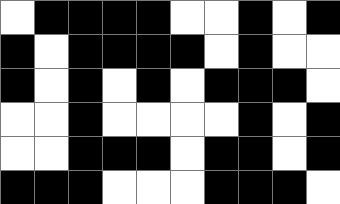[["white", "black", "black", "black", "black", "white", "white", "black", "white", "black"], ["black", "white", "black", "black", "black", "black", "white", "black", "white", "white"], ["black", "white", "black", "white", "black", "white", "black", "black", "black", "white"], ["white", "white", "black", "white", "white", "white", "white", "black", "white", "black"], ["white", "white", "black", "black", "black", "white", "black", "black", "white", "black"], ["black", "black", "black", "white", "white", "white", "black", "black", "black", "white"]]